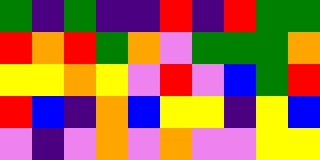[["green", "indigo", "green", "indigo", "indigo", "red", "indigo", "red", "green", "green"], ["red", "orange", "red", "green", "orange", "violet", "green", "green", "green", "orange"], ["yellow", "yellow", "orange", "yellow", "violet", "red", "violet", "blue", "green", "red"], ["red", "blue", "indigo", "orange", "blue", "yellow", "yellow", "indigo", "yellow", "blue"], ["violet", "indigo", "violet", "orange", "violet", "orange", "violet", "violet", "yellow", "yellow"]]